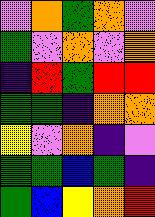[["violet", "orange", "green", "orange", "violet"], ["green", "violet", "orange", "violet", "orange"], ["indigo", "red", "green", "red", "red"], ["green", "green", "indigo", "orange", "orange"], ["yellow", "violet", "orange", "indigo", "violet"], ["green", "green", "blue", "green", "indigo"], ["green", "blue", "yellow", "orange", "red"]]